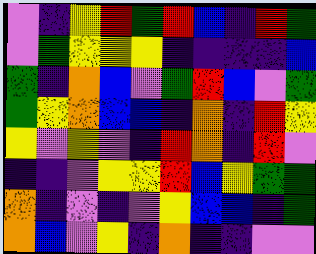[["violet", "indigo", "yellow", "red", "green", "red", "blue", "indigo", "red", "green"], ["violet", "green", "yellow", "yellow", "yellow", "indigo", "indigo", "indigo", "indigo", "blue"], ["green", "indigo", "orange", "blue", "violet", "green", "red", "blue", "violet", "green"], ["green", "yellow", "orange", "blue", "blue", "indigo", "orange", "indigo", "red", "yellow"], ["yellow", "violet", "yellow", "violet", "indigo", "red", "orange", "indigo", "red", "violet"], ["indigo", "indigo", "violet", "yellow", "yellow", "red", "blue", "yellow", "green", "green"], ["orange", "indigo", "violet", "indigo", "violet", "yellow", "blue", "blue", "indigo", "green"], ["orange", "blue", "violet", "yellow", "indigo", "orange", "indigo", "indigo", "violet", "violet"]]